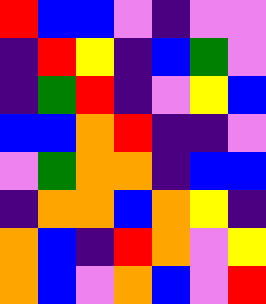[["red", "blue", "blue", "violet", "indigo", "violet", "violet"], ["indigo", "red", "yellow", "indigo", "blue", "green", "violet"], ["indigo", "green", "red", "indigo", "violet", "yellow", "blue"], ["blue", "blue", "orange", "red", "indigo", "indigo", "violet"], ["violet", "green", "orange", "orange", "indigo", "blue", "blue"], ["indigo", "orange", "orange", "blue", "orange", "yellow", "indigo"], ["orange", "blue", "indigo", "red", "orange", "violet", "yellow"], ["orange", "blue", "violet", "orange", "blue", "violet", "red"]]